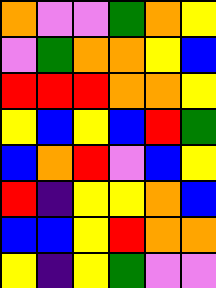[["orange", "violet", "violet", "green", "orange", "yellow"], ["violet", "green", "orange", "orange", "yellow", "blue"], ["red", "red", "red", "orange", "orange", "yellow"], ["yellow", "blue", "yellow", "blue", "red", "green"], ["blue", "orange", "red", "violet", "blue", "yellow"], ["red", "indigo", "yellow", "yellow", "orange", "blue"], ["blue", "blue", "yellow", "red", "orange", "orange"], ["yellow", "indigo", "yellow", "green", "violet", "violet"]]